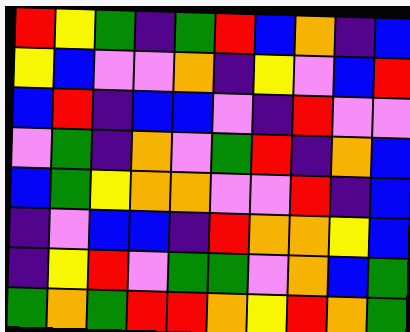[["red", "yellow", "green", "indigo", "green", "red", "blue", "orange", "indigo", "blue"], ["yellow", "blue", "violet", "violet", "orange", "indigo", "yellow", "violet", "blue", "red"], ["blue", "red", "indigo", "blue", "blue", "violet", "indigo", "red", "violet", "violet"], ["violet", "green", "indigo", "orange", "violet", "green", "red", "indigo", "orange", "blue"], ["blue", "green", "yellow", "orange", "orange", "violet", "violet", "red", "indigo", "blue"], ["indigo", "violet", "blue", "blue", "indigo", "red", "orange", "orange", "yellow", "blue"], ["indigo", "yellow", "red", "violet", "green", "green", "violet", "orange", "blue", "green"], ["green", "orange", "green", "red", "red", "orange", "yellow", "red", "orange", "green"]]